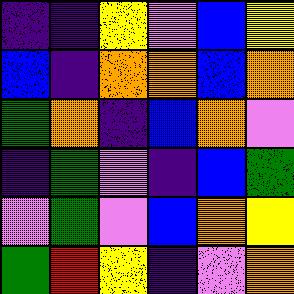[["indigo", "indigo", "yellow", "violet", "blue", "yellow"], ["blue", "indigo", "orange", "orange", "blue", "orange"], ["green", "orange", "indigo", "blue", "orange", "violet"], ["indigo", "green", "violet", "indigo", "blue", "green"], ["violet", "green", "violet", "blue", "orange", "yellow"], ["green", "red", "yellow", "indigo", "violet", "orange"]]